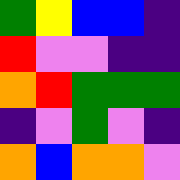[["green", "yellow", "blue", "blue", "indigo"], ["red", "violet", "violet", "indigo", "indigo"], ["orange", "red", "green", "green", "green"], ["indigo", "violet", "green", "violet", "indigo"], ["orange", "blue", "orange", "orange", "violet"]]